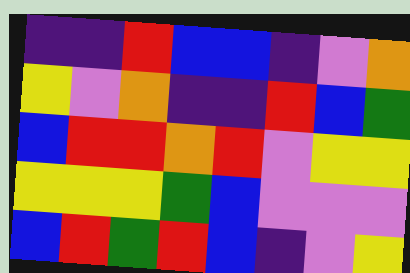[["indigo", "indigo", "red", "blue", "blue", "indigo", "violet", "orange"], ["yellow", "violet", "orange", "indigo", "indigo", "red", "blue", "green"], ["blue", "red", "red", "orange", "red", "violet", "yellow", "yellow"], ["yellow", "yellow", "yellow", "green", "blue", "violet", "violet", "violet"], ["blue", "red", "green", "red", "blue", "indigo", "violet", "yellow"]]